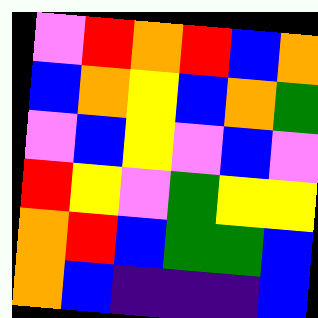[["violet", "red", "orange", "red", "blue", "orange"], ["blue", "orange", "yellow", "blue", "orange", "green"], ["violet", "blue", "yellow", "violet", "blue", "violet"], ["red", "yellow", "violet", "green", "yellow", "yellow"], ["orange", "red", "blue", "green", "green", "blue"], ["orange", "blue", "indigo", "indigo", "indigo", "blue"]]